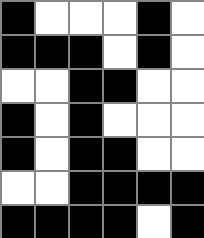[["black", "white", "white", "white", "black", "white"], ["black", "black", "black", "white", "black", "white"], ["white", "white", "black", "black", "white", "white"], ["black", "white", "black", "white", "white", "white"], ["black", "white", "black", "black", "white", "white"], ["white", "white", "black", "black", "black", "black"], ["black", "black", "black", "black", "white", "black"]]